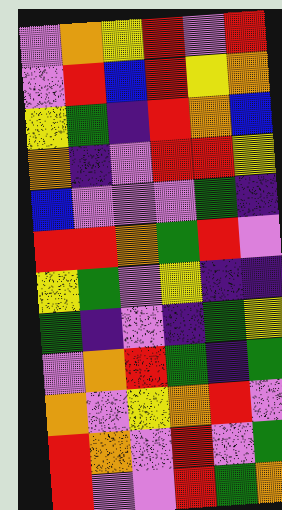[["violet", "orange", "yellow", "red", "violet", "red"], ["violet", "red", "blue", "red", "yellow", "orange"], ["yellow", "green", "indigo", "red", "orange", "blue"], ["orange", "indigo", "violet", "red", "red", "yellow"], ["blue", "violet", "violet", "violet", "green", "indigo"], ["red", "red", "orange", "green", "red", "violet"], ["yellow", "green", "violet", "yellow", "indigo", "indigo"], ["green", "indigo", "violet", "indigo", "green", "yellow"], ["violet", "orange", "red", "green", "indigo", "green"], ["orange", "violet", "yellow", "orange", "red", "violet"], ["red", "orange", "violet", "red", "violet", "green"], ["red", "violet", "violet", "red", "green", "orange"]]